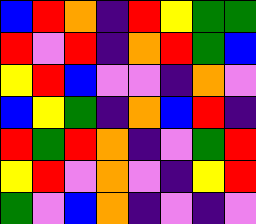[["blue", "red", "orange", "indigo", "red", "yellow", "green", "green"], ["red", "violet", "red", "indigo", "orange", "red", "green", "blue"], ["yellow", "red", "blue", "violet", "violet", "indigo", "orange", "violet"], ["blue", "yellow", "green", "indigo", "orange", "blue", "red", "indigo"], ["red", "green", "red", "orange", "indigo", "violet", "green", "red"], ["yellow", "red", "violet", "orange", "violet", "indigo", "yellow", "red"], ["green", "violet", "blue", "orange", "indigo", "violet", "indigo", "violet"]]